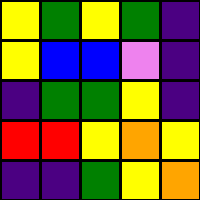[["yellow", "green", "yellow", "green", "indigo"], ["yellow", "blue", "blue", "violet", "indigo"], ["indigo", "green", "green", "yellow", "indigo"], ["red", "red", "yellow", "orange", "yellow"], ["indigo", "indigo", "green", "yellow", "orange"]]